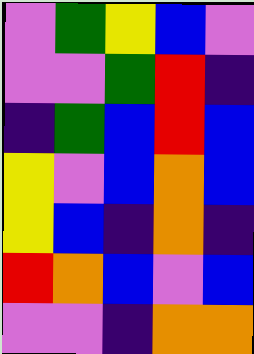[["violet", "green", "yellow", "blue", "violet"], ["violet", "violet", "green", "red", "indigo"], ["indigo", "green", "blue", "red", "blue"], ["yellow", "violet", "blue", "orange", "blue"], ["yellow", "blue", "indigo", "orange", "indigo"], ["red", "orange", "blue", "violet", "blue"], ["violet", "violet", "indigo", "orange", "orange"]]